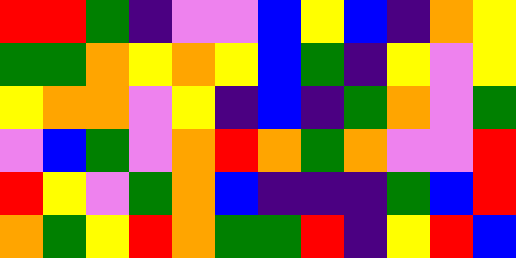[["red", "red", "green", "indigo", "violet", "violet", "blue", "yellow", "blue", "indigo", "orange", "yellow"], ["green", "green", "orange", "yellow", "orange", "yellow", "blue", "green", "indigo", "yellow", "violet", "yellow"], ["yellow", "orange", "orange", "violet", "yellow", "indigo", "blue", "indigo", "green", "orange", "violet", "green"], ["violet", "blue", "green", "violet", "orange", "red", "orange", "green", "orange", "violet", "violet", "red"], ["red", "yellow", "violet", "green", "orange", "blue", "indigo", "indigo", "indigo", "green", "blue", "red"], ["orange", "green", "yellow", "red", "orange", "green", "green", "red", "indigo", "yellow", "red", "blue"]]